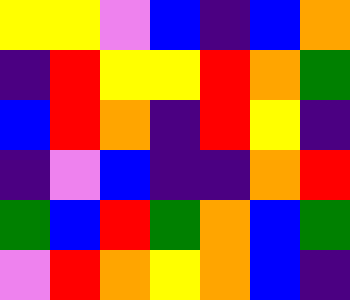[["yellow", "yellow", "violet", "blue", "indigo", "blue", "orange"], ["indigo", "red", "yellow", "yellow", "red", "orange", "green"], ["blue", "red", "orange", "indigo", "red", "yellow", "indigo"], ["indigo", "violet", "blue", "indigo", "indigo", "orange", "red"], ["green", "blue", "red", "green", "orange", "blue", "green"], ["violet", "red", "orange", "yellow", "orange", "blue", "indigo"]]